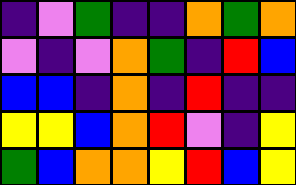[["indigo", "violet", "green", "indigo", "indigo", "orange", "green", "orange"], ["violet", "indigo", "violet", "orange", "green", "indigo", "red", "blue"], ["blue", "blue", "indigo", "orange", "indigo", "red", "indigo", "indigo"], ["yellow", "yellow", "blue", "orange", "red", "violet", "indigo", "yellow"], ["green", "blue", "orange", "orange", "yellow", "red", "blue", "yellow"]]